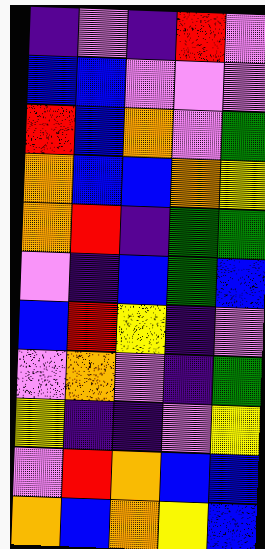[["indigo", "violet", "indigo", "red", "violet"], ["blue", "blue", "violet", "violet", "violet"], ["red", "blue", "orange", "violet", "green"], ["orange", "blue", "blue", "orange", "yellow"], ["orange", "red", "indigo", "green", "green"], ["violet", "indigo", "blue", "green", "blue"], ["blue", "red", "yellow", "indigo", "violet"], ["violet", "orange", "violet", "indigo", "green"], ["yellow", "indigo", "indigo", "violet", "yellow"], ["violet", "red", "orange", "blue", "blue"], ["orange", "blue", "orange", "yellow", "blue"]]